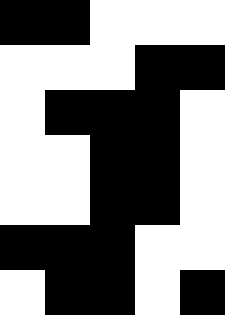[["black", "black", "white", "white", "white"], ["white", "white", "white", "black", "black"], ["white", "black", "black", "black", "white"], ["white", "white", "black", "black", "white"], ["white", "white", "black", "black", "white"], ["black", "black", "black", "white", "white"], ["white", "black", "black", "white", "black"]]